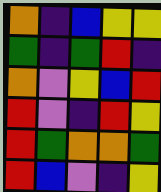[["orange", "indigo", "blue", "yellow", "yellow"], ["green", "indigo", "green", "red", "indigo"], ["orange", "violet", "yellow", "blue", "red"], ["red", "violet", "indigo", "red", "yellow"], ["red", "green", "orange", "orange", "green"], ["red", "blue", "violet", "indigo", "yellow"]]